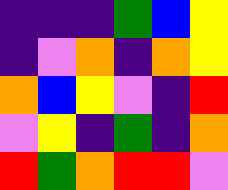[["indigo", "indigo", "indigo", "green", "blue", "yellow"], ["indigo", "violet", "orange", "indigo", "orange", "yellow"], ["orange", "blue", "yellow", "violet", "indigo", "red"], ["violet", "yellow", "indigo", "green", "indigo", "orange"], ["red", "green", "orange", "red", "red", "violet"]]